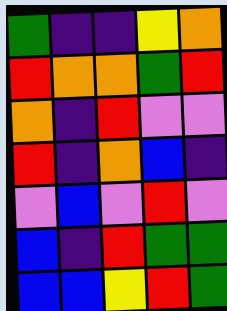[["green", "indigo", "indigo", "yellow", "orange"], ["red", "orange", "orange", "green", "red"], ["orange", "indigo", "red", "violet", "violet"], ["red", "indigo", "orange", "blue", "indigo"], ["violet", "blue", "violet", "red", "violet"], ["blue", "indigo", "red", "green", "green"], ["blue", "blue", "yellow", "red", "green"]]